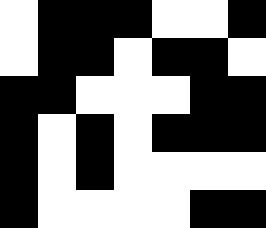[["white", "black", "black", "black", "white", "white", "black"], ["white", "black", "black", "white", "black", "black", "white"], ["black", "black", "white", "white", "white", "black", "black"], ["black", "white", "black", "white", "black", "black", "black"], ["black", "white", "black", "white", "white", "white", "white"], ["black", "white", "white", "white", "white", "black", "black"]]